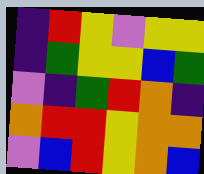[["indigo", "red", "yellow", "violet", "yellow", "yellow"], ["indigo", "green", "yellow", "yellow", "blue", "green"], ["violet", "indigo", "green", "red", "orange", "indigo"], ["orange", "red", "red", "yellow", "orange", "orange"], ["violet", "blue", "red", "yellow", "orange", "blue"]]